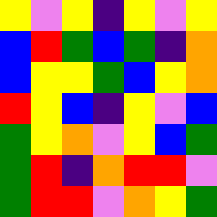[["yellow", "violet", "yellow", "indigo", "yellow", "violet", "yellow"], ["blue", "red", "green", "blue", "green", "indigo", "orange"], ["blue", "yellow", "yellow", "green", "blue", "yellow", "orange"], ["red", "yellow", "blue", "indigo", "yellow", "violet", "blue"], ["green", "yellow", "orange", "violet", "yellow", "blue", "green"], ["green", "red", "indigo", "orange", "red", "red", "violet"], ["green", "red", "red", "violet", "orange", "yellow", "green"]]